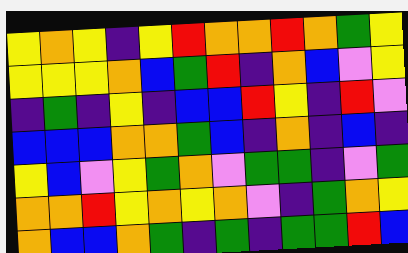[["yellow", "orange", "yellow", "indigo", "yellow", "red", "orange", "orange", "red", "orange", "green", "yellow"], ["yellow", "yellow", "yellow", "orange", "blue", "green", "red", "indigo", "orange", "blue", "violet", "yellow"], ["indigo", "green", "indigo", "yellow", "indigo", "blue", "blue", "red", "yellow", "indigo", "red", "violet"], ["blue", "blue", "blue", "orange", "orange", "green", "blue", "indigo", "orange", "indigo", "blue", "indigo"], ["yellow", "blue", "violet", "yellow", "green", "orange", "violet", "green", "green", "indigo", "violet", "green"], ["orange", "orange", "red", "yellow", "orange", "yellow", "orange", "violet", "indigo", "green", "orange", "yellow"], ["orange", "blue", "blue", "orange", "green", "indigo", "green", "indigo", "green", "green", "red", "blue"]]